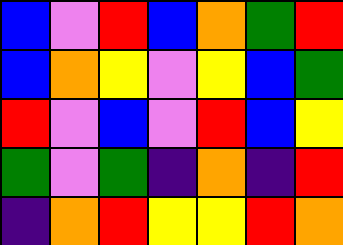[["blue", "violet", "red", "blue", "orange", "green", "red"], ["blue", "orange", "yellow", "violet", "yellow", "blue", "green"], ["red", "violet", "blue", "violet", "red", "blue", "yellow"], ["green", "violet", "green", "indigo", "orange", "indigo", "red"], ["indigo", "orange", "red", "yellow", "yellow", "red", "orange"]]